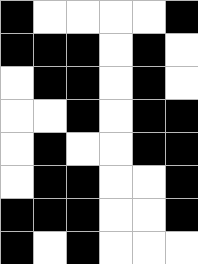[["black", "white", "white", "white", "white", "black"], ["black", "black", "black", "white", "black", "white"], ["white", "black", "black", "white", "black", "white"], ["white", "white", "black", "white", "black", "black"], ["white", "black", "white", "white", "black", "black"], ["white", "black", "black", "white", "white", "black"], ["black", "black", "black", "white", "white", "black"], ["black", "white", "black", "white", "white", "white"]]